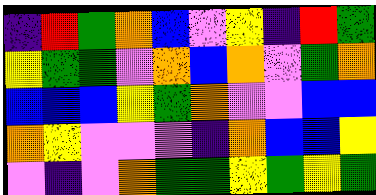[["indigo", "red", "green", "orange", "blue", "violet", "yellow", "indigo", "red", "green"], ["yellow", "green", "green", "violet", "orange", "blue", "orange", "violet", "green", "orange"], ["blue", "blue", "blue", "yellow", "green", "orange", "violet", "violet", "blue", "blue"], ["orange", "yellow", "violet", "violet", "violet", "indigo", "orange", "blue", "blue", "yellow"], ["violet", "indigo", "violet", "orange", "green", "green", "yellow", "green", "yellow", "green"]]